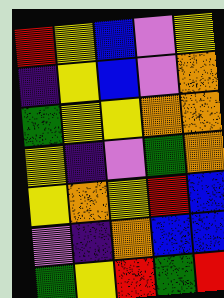[["red", "yellow", "blue", "violet", "yellow"], ["indigo", "yellow", "blue", "violet", "orange"], ["green", "yellow", "yellow", "orange", "orange"], ["yellow", "indigo", "violet", "green", "orange"], ["yellow", "orange", "yellow", "red", "blue"], ["violet", "indigo", "orange", "blue", "blue"], ["green", "yellow", "red", "green", "red"]]